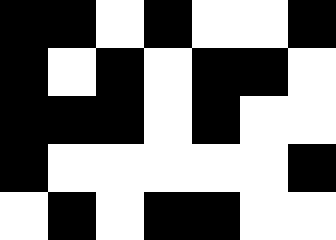[["black", "black", "white", "black", "white", "white", "black"], ["black", "white", "black", "white", "black", "black", "white"], ["black", "black", "black", "white", "black", "white", "white"], ["black", "white", "white", "white", "white", "white", "black"], ["white", "black", "white", "black", "black", "white", "white"]]